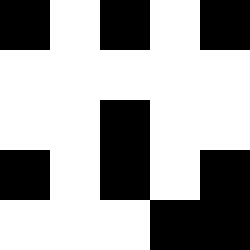[["black", "white", "black", "white", "black"], ["white", "white", "white", "white", "white"], ["white", "white", "black", "white", "white"], ["black", "white", "black", "white", "black"], ["white", "white", "white", "black", "black"]]